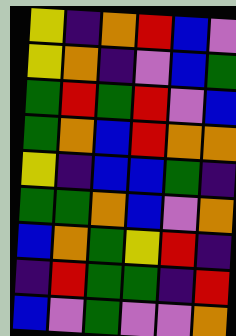[["yellow", "indigo", "orange", "red", "blue", "violet"], ["yellow", "orange", "indigo", "violet", "blue", "green"], ["green", "red", "green", "red", "violet", "blue"], ["green", "orange", "blue", "red", "orange", "orange"], ["yellow", "indigo", "blue", "blue", "green", "indigo"], ["green", "green", "orange", "blue", "violet", "orange"], ["blue", "orange", "green", "yellow", "red", "indigo"], ["indigo", "red", "green", "green", "indigo", "red"], ["blue", "violet", "green", "violet", "violet", "orange"]]